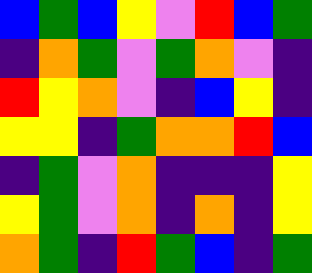[["blue", "green", "blue", "yellow", "violet", "red", "blue", "green"], ["indigo", "orange", "green", "violet", "green", "orange", "violet", "indigo"], ["red", "yellow", "orange", "violet", "indigo", "blue", "yellow", "indigo"], ["yellow", "yellow", "indigo", "green", "orange", "orange", "red", "blue"], ["indigo", "green", "violet", "orange", "indigo", "indigo", "indigo", "yellow"], ["yellow", "green", "violet", "orange", "indigo", "orange", "indigo", "yellow"], ["orange", "green", "indigo", "red", "green", "blue", "indigo", "green"]]